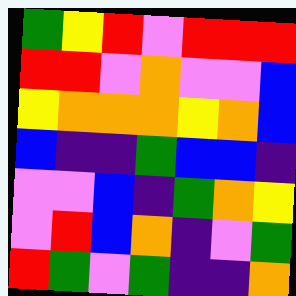[["green", "yellow", "red", "violet", "red", "red", "red"], ["red", "red", "violet", "orange", "violet", "violet", "blue"], ["yellow", "orange", "orange", "orange", "yellow", "orange", "blue"], ["blue", "indigo", "indigo", "green", "blue", "blue", "indigo"], ["violet", "violet", "blue", "indigo", "green", "orange", "yellow"], ["violet", "red", "blue", "orange", "indigo", "violet", "green"], ["red", "green", "violet", "green", "indigo", "indigo", "orange"]]